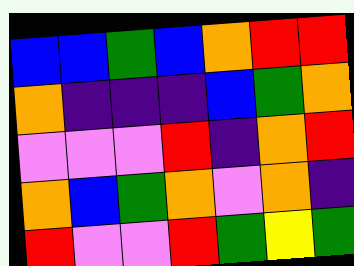[["blue", "blue", "green", "blue", "orange", "red", "red"], ["orange", "indigo", "indigo", "indigo", "blue", "green", "orange"], ["violet", "violet", "violet", "red", "indigo", "orange", "red"], ["orange", "blue", "green", "orange", "violet", "orange", "indigo"], ["red", "violet", "violet", "red", "green", "yellow", "green"]]